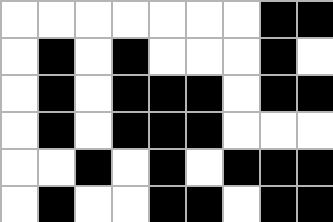[["white", "white", "white", "white", "white", "white", "white", "black", "black"], ["white", "black", "white", "black", "white", "white", "white", "black", "white"], ["white", "black", "white", "black", "black", "black", "white", "black", "black"], ["white", "black", "white", "black", "black", "black", "white", "white", "white"], ["white", "white", "black", "white", "black", "white", "black", "black", "black"], ["white", "black", "white", "white", "black", "black", "white", "black", "black"]]